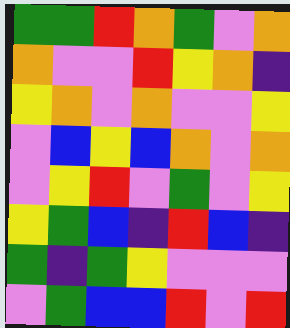[["green", "green", "red", "orange", "green", "violet", "orange"], ["orange", "violet", "violet", "red", "yellow", "orange", "indigo"], ["yellow", "orange", "violet", "orange", "violet", "violet", "yellow"], ["violet", "blue", "yellow", "blue", "orange", "violet", "orange"], ["violet", "yellow", "red", "violet", "green", "violet", "yellow"], ["yellow", "green", "blue", "indigo", "red", "blue", "indigo"], ["green", "indigo", "green", "yellow", "violet", "violet", "violet"], ["violet", "green", "blue", "blue", "red", "violet", "red"]]